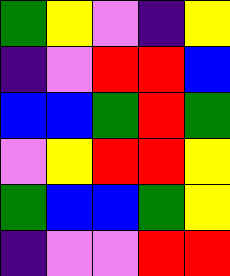[["green", "yellow", "violet", "indigo", "yellow"], ["indigo", "violet", "red", "red", "blue"], ["blue", "blue", "green", "red", "green"], ["violet", "yellow", "red", "red", "yellow"], ["green", "blue", "blue", "green", "yellow"], ["indigo", "violet", "violet", "red", "red"]]